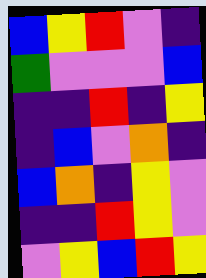[["blue", "yellow", "red", "violet", "indigo"], ["green", "violet", "violet", "violet", "blue"], ["indigo", "indigo", "red", "indigo", "yellow"], ["indigo", "blue", "violet", "orange", "indigo"], ["blue", "orange", "indigo", "yellow", "violet"], ["indigo", "indigo", "red", "yellow", "violet"], ["violet", "yellow", "blue", "red", "yellow"]]